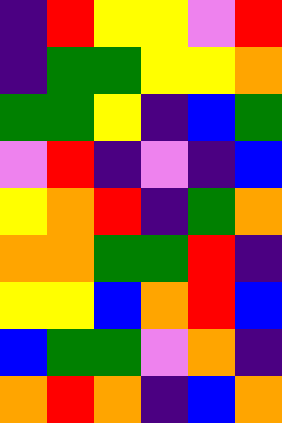[["indigo", "red", "yellow", "yellow", "violet", "red"], ["indigo", "green", "green", "yellow", "yellow", "orange"], ["green", "green", "yellow", "indigo", "blue", "green"], ["violet", "red", "indigo", "violet", "indigo", "blue"], ["yellow", "orange", "red", "indigo", "green", "orange"], ["orange", "orange", "green", "green", "red", "indigo"], ["yellow", "yellow", "blue", "orange", "red", "blue"], ["blue", "green", "green", "violet", "orange", "indigo"], ["orange", "red", "orange", "indigo", "blue", "orange"]]